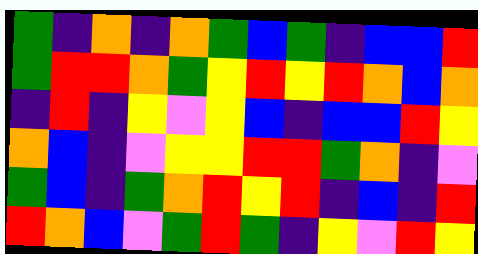[["green", "indigo", "orange", "indigo", "orange", "green", "blue", "green", "indigo", "blue", "blue", "red"], ["green", "red", "red", "orange", "green", "yellow", "red", "yellow", "red", "orange", "blue", "orange"], ["indigo", "red", "indigo", "yellow", "violet", "yellow", "blue", "indigo", "blue", "blue", "red", "yellow"], ["orange", "blue", "indigo", "violet", "yellow", "yellow", "red", "red", "green", "orange", "indigo", "violet"], ["green", "blue", "indigo", "green", "orange", "red", "yellow", "red", "indigo", "blue", "indigo", "red"], ["red", "orange", "blue", "violet", "green", "red", "green", "indigo", "yellow", "violet", "red", "yellow"]]